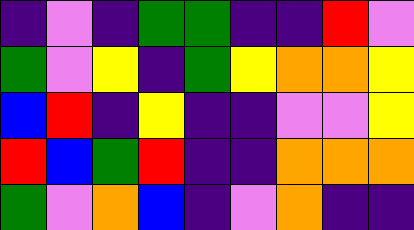[["indigo", "violet", "indigo", "green", "green", "indigo", "indigo", "red", "violet"], ["green", "violet", "yellow", "indigo", "green", "yellow", "orange", "orange", "yellow"], ["blue", "red", "indigo", "yellow", "indigo", "indigo", "violet", "violet", "yellow"], ["red", "blue", "green", "red", "indigo", "indigo", "orange", "orange", "orange"], ["green", "violet", "orange", "blue", "indigo", "violet", "orange", "indigo", "indigo"]]